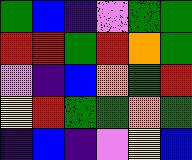[["green", "blue", "indigo", "violet", "green", "green"], ["red", "red", "green", "red", "orange", "green"], ["violet", "indigo", "blue", "orange", "green", "red"], ["yellow", "red", "green", "green", "orange", "green"], ["indigo", "blue", "indigo", "violet", "yellow", "blue"]]